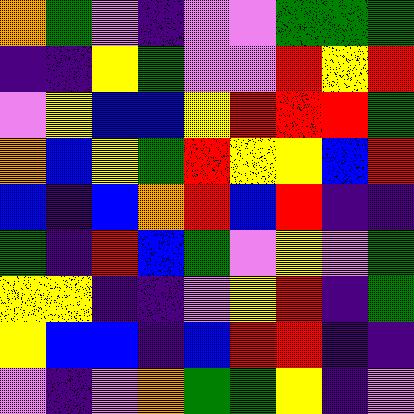[["orange", "green", "violet", "indigo", "violet", "violet", "green", "green", "green"], ["indigo", "indigo", "yellow", "green", "violet", "violet", "red", "yellow", "red"], ["violet", "yellow", "blue", "blue", "yellow", "red", "red", "red", "green"], ["orange", "blue", "yellow", "green", "red", "yellow", "yellow", "blue", "red"], ["blue", "indigo", "blue", "orange", "red", "blue", "red", "indigo", "indigo"], ["green", "indigo", "red", "blue", "green", "violet", "yellow", "violet", "green"], ["yellow", "yellow", "indigo", "indigo", "violet", "yellow", "red", "indigo", "green"], ["yellow", "blue", "blue", "indigo", "blue", "red", "red", "indigo", "indigo"], ["violet", "indigo", "violet", "orange", "green", "green", "yellow", "indigo", "violet"]]